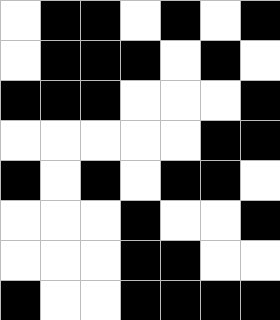[["white", "black", "black", "white", "black", "white", "black"], ["white", "black", "black", "black", "white", "black", "white"], ["black", "black", "black", "white", "white", "white", "black"], ["white", "white", "white", "white", "white", "black", "black"], ["black", "white", "black", "white", "black", "black", "white"], ["white", "white", "white", "black", "white", "white", "black"], ["white", "white", "white", "black", "black", "white", "white"], ["black", "white", "white", "black", "black", "black", "black"]]